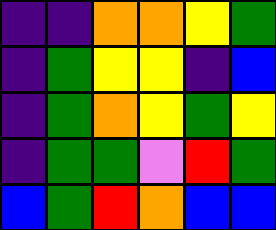[["indigo", "indigo", "orange", "orange", "yellow", "green"], ["indigo", "green", "yellow", "yellow", "indigo", "blue"], ["indigo", "green", "orange", "yellow", "green", "yellow"], ["indigo", "green", "green", "violet", "red", "green"], ["blue", "green", "red", "orange", "blue", "blue"]]